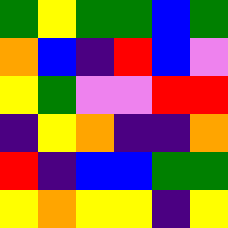[["green", "yellow", "green", "green", "blue", "green"], ["orange", "blue", "indigo", "red", "blue", "violet"], ["yellow", "green", "violet", "violet", "red", "red"], ["indigo", "yellow", "orange", "indigo", "indigo", "orange"], ["red", "indigo", "blue", "blue", "green", "green"], ["yellow", "orange", "yellow", "yellow", "indigo", "yellow"]]